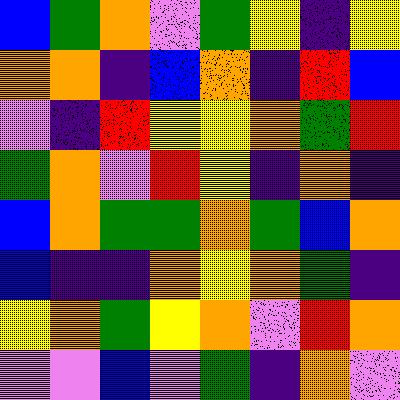[["blue", "green", "orange", "violet", "green", "yellow", "indigo", "yellow"], ["orange", "orange", "indigo", "blue", "orange", "indigo", "red", "blue"], ["violet", "indigo", "red", "yellow", "yellow", "orange", "green", "red"], ["green", "orange", "violet", "red", "yellow", "indigo", "orange", "indigo"], ["blue", "orange", "green", "green", "orange", "green", "blue", "orange"], ["blue", "indigo", "indigo", "orange", "yellow", "orange", "green", "indigo"], ["yellow", "orange", "green", "yellow", "orange", "violet", "red", "orange"], ["violet", "violet", "blue", "violet", "green", "indigo", "orange", "violet"]]